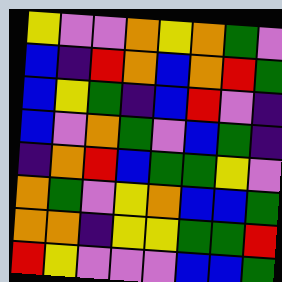[["yellow", "violet", "violet", "orange", "yellow", "orange", "green", "violet"], ["blue", "indigo", "red", "orange", "blue", "orange", "red", "green"], ["blue", "yellow", "green", "indigo", "blue", "red", "violet", "indigo"], ["blue", "violet", "orange", "green", "violet", "blue", "green", "indigo"], ["indigo", "orange", "red", "blue", "green", "green", "yellow", "violet"], ["orange", "green", "violet", "yellow", "orange", "blue", "blue", "green"], ["orange", "orange", "indigo", "yellow", "yellow", "green", "green", "red"], ["red", "yellow", "violet", "violet", "violet", "blue", "blue", "green"]]